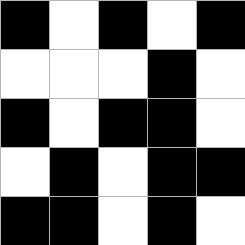[["black", "white", "black", "white", "black"], ["white", "white", "white", "black", "white"], ["black", "white", "black", "black", "white"], ["white", "black", "white", "black", "black"], ["black", "black", "white", "black", "white"]]